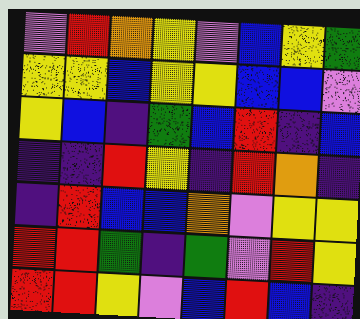[["violet", "red", "orange", "yellow", "violet", "blue", "yellow", "green"], ["yellow", "yellow", "blue", "yellow", "yellow", "blue", "blue", "violet"], ["yellow", "blue", "indigo", "green", "blue", "red", "indigo", "blue"], ["indigo", "indigo", "red", "yellow", "indigo", "red", "orange", "indigo"], ["indigo", "red", "blue", "blue", "orange", "violet", "yellow", "yellow"], ["red", "red", "green", "indigo", "green", "violet", "red", "yellow"], ["red", "red", "yellow", "violet", "blue", "red", "blue", "indigo"]]